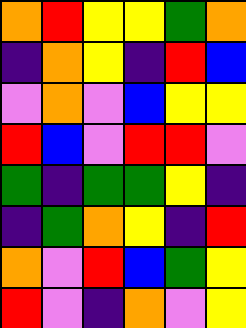[["orange", "red", "yellow", "yellow", "green", "orange"], ["indigo", "orange", "yellow", "indigo", "red", "blue"], ["violet", "orange", "violet", "blue", "yellow", "yellow"], ["red", "blue", "violet", "red", "red", "violet"], ["green", "indigo", "green", "green", "yellow", "indigo"], ["indigo", "green", "orange", "yellow", "indigo", "red"], ["orange", "violet", "red", "blue", "green", "yellow"], ["red", "violet", "indigo", "orange", "violet", "yellow"]]